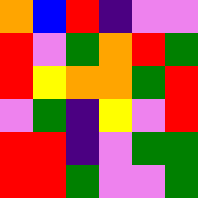[["orange", "blue", "red", "indigo", "violet", "violet"], ["red", "violet", "green", "orange", "red", "green"], ["red", "yellow", "orange", "orange", "green", "red"], ["violet", "green", "indigo", "yellow", "violet", "red"], ["red", "red", "indigo", "violet", "green", "green"], ["red", "red", "green", "violet", "violet", "green"]]